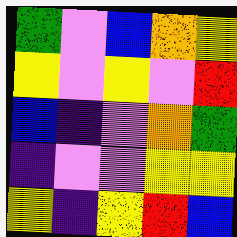[["green", "violet", "blue", "orange", "yellow"], ["yellow", "violet", "yellow", "violet", "red"], ["blue", "indigo", "violet", "orange", "green"], ["indigo", "violet", "violet", "yellow", "yellow"], ["yellow", "indigo", "yellow", "red", "blue"]]